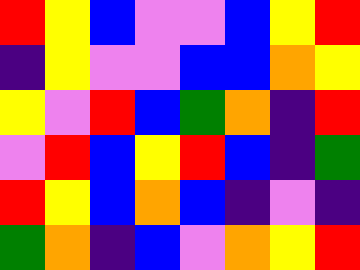[["red", "yellow", "blue", "violet", "violet", "blue", "yellow", "red"], ["indigo", "yellow", "violet", "violet", "blue", "blue", "orange", "yellow"], ["yellow", "violet", "red", "blue", "green", "orange", "indigo", "red"], ["violet", "red", "blue", "yellow", "red", "blue", "indigo", "green"], ["red", "yellow", "blue", "orange", "blue", "indigo", "violet", "indigo"], ["green", "orange", "indigo", "blue", "violet", "orange", "yellow", "red"]]